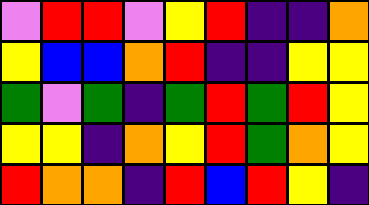[["violet", "red", "red", "violet", "yellow", "red", "indigo", "indigo", "orange"], ["yellow", "blue", "blue", "orange", "red", "indigo", "indigo", "yellow", "yellow"], ["green", "violet", "green", "indigo", "green", "red", "green", "red", "yellow"], ["yellow", "yellow", "indigo", "orange", "yellow", "red", "green", "orange", "yellow"], ["red", "orange", "orange", "indigo", "red", "blue", "red", "yellow", "indigo"]]